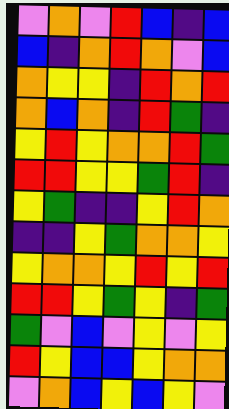[["violet", "orange", "violet", "red", "blue", "indigo", "blue"], ["blue", "indigo", "orange", "red", "orange", "violet", "blue"], ["orange", "yellow", "yellow", "indigo", "red", "orange", "red"], ["orange", "blue", "orange", "indigo", "red", "green", "indigo"], ["yellow", "red", "yellow", "orange", "orange", "red", "green"], ["red", "red", "yellow", "yellow", "green", "red", "indigo"], ["yellow", "green", "indigo", "indigo", "yellow", "red", "orange"], ["indigo", "indigo", "yellow", "green", "orange", "orange", "yellow"], ["yellow", "orange", "orange", "yellow", "red", "yellow", "red"], ["red", "red", "yellow", "green", "yellow", "indigo", "green"], ["green", "violet", "blue", "violet", "yellow", "violet", "yellow"], ["red", "yellow", "blue", "blue", "yellow", "orange", "orange"], ["violet", "orange", "blue", "yellow", "blue", "yellow", "violet"]]